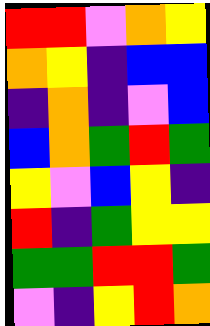[["red", "red", "violet", "orange", "yellow"], ["orange", "yellow", "indigo", "blue", "blue"], ["indigo", "orange", "indigo", "violet", "blue"], ["blue", "orange", "green", "red", "green"], ["yellow", "violet", "blue", "yellow", "indigo"], ["red", "indigo", "green", "yellow", "yellow"], ["green", "green", "red", "red", "green"], ["violet", "indigo", "yellow", "red", "orange"]]